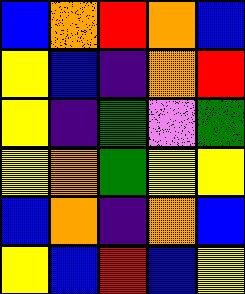[["blue", "orange", "red", "orange", "blue"], ["yellow", "blue", "indigo", "orange", "red"], ["yellow", "indigo", "green", "violet", "green"], ["yellow", "orange", "green", "yellow", "yellow"], ["blue", "orange", "indigo", "orange", "blue"], ["yellow", "blue", "red", "blue", "yellow"]]